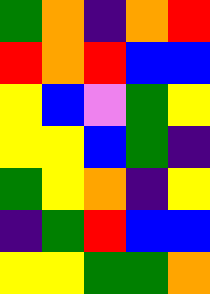[["green", "orange", "indigo", "orange", "red"], ["red", "orange", "red", "blue", "blue"], ["yellow", "blue", "violet", "green", "yellow"], ["yellow", "yellow", "blue", "green", "indigo"], ["green", "yellow", "orange", "indigo", "yellow"], ["indigo", "green", "red", "blue", "blue"], ["yellow", "yellow", "green", "green", "orange"]]